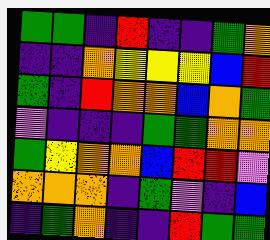[["green", "green", "indigo", "red", "indigo", "indigo", "green", "orange"], ["indigo", "indigo", "orange", "yellow", "yellow", "yellow", "blue", "red"], ["green", "indigo", "red", "orange", "orange", "blue", "orange", "green"], ["violet", "indigo", "indigo", "indigo", "green", "green", "orange", "orange"], ["green", "yellow", "orange", "orange", "blue", "red", "red", "violet"], ["orange", "orange", "orange", "indigo", "green", "violet", "indigo", "blue"], ["indigo", "green", "orange", "indigo", "indigo", "red", "green", "green"]]